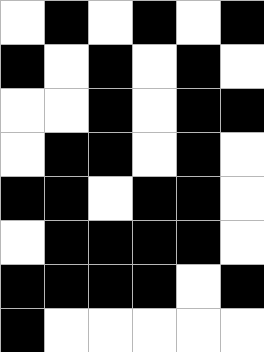[["white", "black", "white", "black", "white", "black"], ["black", "white", "black", "white", "black", "white"], ["white", "white", "black", "white", "black", "black"], ["white", "black", "black", "white", "black", "white"], ["black", "black", "white", "black", "black", "white"], ["white", "black", "black", "black", "black", "white"], ["black", "black", "black", "black", "white", "black"], ["black", "white", "white", "white", "white", "white"]]